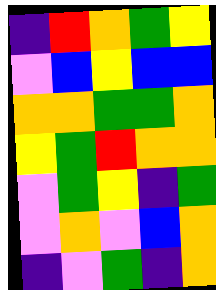[["indigo", "red", "orange", "green", "yellow"], ["violet", "blue", "yellow", "blue", "blue"], ["orange", "orange", "green", "green", "orange"], ["yellow", "green", "red", "orange", "orange"], ["violet", "green", "yellow", "indigo", "green"], ["violet", "orange", "violet", "blue", "orange"], ["indigo", "violet", "green", "indigo", "orange"]]